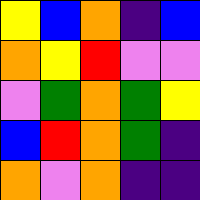[["yellow", "blue", "orange", "indigo", "blue"], ["orange", "yellow", "red", "violet", "violet"], ["violet", "green", "orange", "green", "yellow"], ["blue", "red", "orange", "green", "indigo"], ["orange", "violet", "orange", "indigo", "indigo"]]